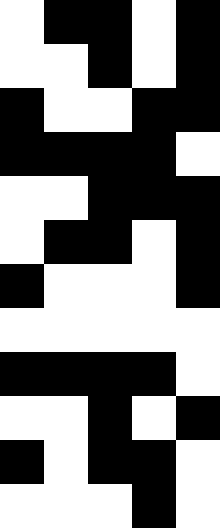[["white", "black", "black", "white", "black"], ["white", "white", "black", "white", "black"], ["black", "white", "white", "black", "black"], ["black", "black", "black", "black", "white"], ["white", "white", "black", "black", "black"], ["white", "black", "black", "white", "black"], ["black", "white", "white", "white", "black"], ["white", "white", "white", "white", "white"], ["black", "black", "black", "black", "white"], ["white", "white", "black", "white", "black"], ["black", "white", "black", "black", "white"], ["white", "white", "white", "black", "white"]]